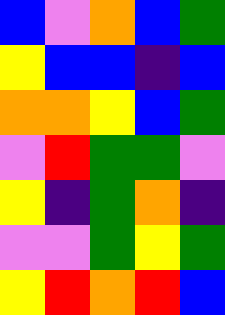[["blue", "violet", "orange", "blue", "green"], ["yellow", "blue", "blue", "indigo", "blue"], ["orange", "orange", "yellow", "blue", "green"], ["violet", "red", "green", "green", "violet"], ["yellow", "indigo", "green", "orange", "indigo"], ["violet", "violet", "green", "yellow", "green"], ["yellow", "red", "orange", "red", "blue"]]